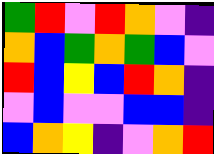[["green", "red", "violet", "red", "orange", "violet", "indigo"], ["orange", "blue", "green", "orange", "green", "blue", "violet"], ["red", "blue", "yellow", "blue", "red", "orange", "indigo"], ["violet", "blue", "violet", "violet", "blue", "blue", "indigo"], ["blue", "orange", "yellow", "indigo", "violet", "orange", "red"]]